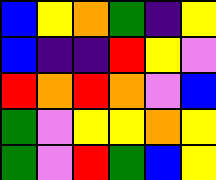[["blue", "yellow", "orange", "green", "indigo", "yellow"], ["blue", "indigo", "indigo", "red", "yellow", "violet"], ["red", "orange", "red", "orange", "violet", "blue"], ["green", "violet", "yellow", "yellow", "orange", "yellow"], ["green", "violet", "red", "green", "blue", "yellow"]]